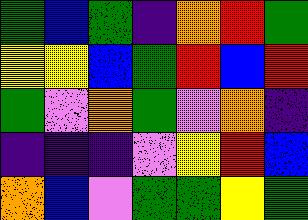[["green", "blue", "green", "indigo", "orange", "red", "green"], ["yellow", "yellow", "blue", "green", "red", "blue", "red"], ["green", "violet", "orange", "green", "violet", "orange", "indigo"], ["indigo", "indigo", "indigo", "violet", "yellow", "red", "blue"], ["orange", "blue", "violet", "green", "green", "yellow", "green"]]